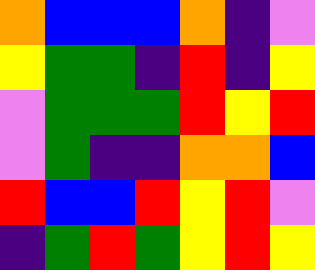[["orange", "blue", "blue", "blue", "orange", "indigo", "violet"], ["yellow", "green", "green", "indigo", "red", "indigo", "yellow"], ["violet", "green", "green", "green", "red", "yellow", "red"], ["violet", "green", "indigo", "indigo", "orange", "orange", "blue"], ["red", "blue", "blue", "red", "yellow", "red", "violet"], ["indigo", "green", "red", "green", "yellow", "red", "yellow"]]